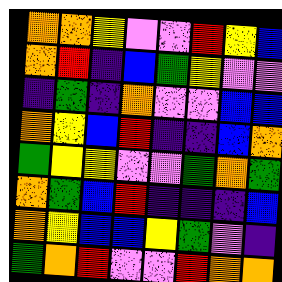[["orange", "orange", "yellow", "violet", "violet", "red", "yellow", "blue"], ["orange", "red", "indigo", "blue", "green", "yellow", "violet", "violet"], ["indigo", "green", "indigo", "orange", "violet", "violet", "blue", "blue"], ["orange", "yellow", "blue", "red", "indigo", "indigo", "blue", "orange"], ["green", "yellow", "yellow", "violet", "violet", "green", "orange", "green"], ["orange", "green", "blue", "red", "indigo", "indigo", "indigo", "blue"], ["orange", "yellow", "blue", "blue", "yellow", "green", "violet", "indigo"], ["green", "orange", "red", "violet", "violet", "red", "orange", "orange"]]